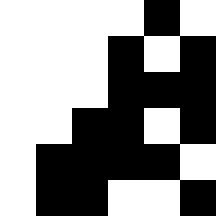[["white", "white", "white", "white", "black", "white"], ["white", "white", "white", "black", "white", "black"], ["white", "white", "white", "black", "black", "black"], ["white", "white", "black", "black", "white", "black"], ["white", "black", "black", "black", "black", "white"], ["white", "black", "black", "white", "white", "black"]]